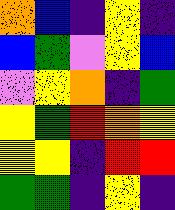[["orange", "blue", "indigo", "yellow", "indigo"], ["blue", "green", "violet", "yellow", "blue"], ["violet", "yellow", "orange", "indigo", "green"], ["yellow", "green", "red", "orange", "yellow"], ["yellow", "yellow", "indigo", "red", "red"], ["green", "green", "indigo", "yellow", "indigo"]]